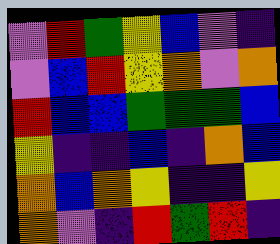[["violet", "red", "green", "yellow", "blue", "violet", "indigo"], ["violet", "blue", "red", "yellow", "orange", "violet", "orange"], ["red", "blue", "blue", "green", "green", "green", "blue"], ["yellow", "indigo", "indigo", "blue", "indigo", "orange", "blue"], ["orange", "blue", "orange", "yellow", "indigo", "indigo", "yellow"], ["orange", "violet", "indigo", "red", "green", "red", "indigo"]]